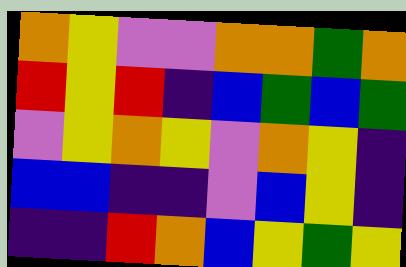[["orange", "yellow", "violet", "violet", "orange", "orange", "green", "orange"], ["red", "yellow", "red", "indigo", "blue", "green", "blue", "green"], ["violet", "yellow", "orange", "yellow", "violet", "orange", "yellow", "indigo"], ["blue", "blue", "indigo", "indigo", "violet", "blue", "yellow", "indigo"], ["indigo", "indigo", "red", "orange", "blue", "yellow", "green", "yellow"]]